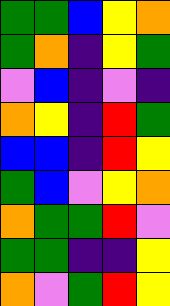[["green", "green", "blue", "yellow", "orange"], ["green", "orange", "indigo", "yellow", "green"], ["violet", "blue", "indigo", "violet", "indigo"], ["orange", "yellow", "indigo", "red", "green"], ["blue", "blue", "indigo", "red", "yellow"], ["green", "blue", "violet", "yellow", "orange"], ["orange", "green", "green", "red", "violet"], ["green", "green", "indigo", "indigo", "yellow"], ["orange", "violet", "green", "red", "yellow"]]